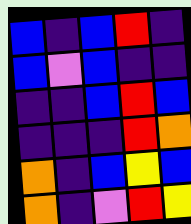[["blue", "indigo", "blue", "red", "indigo"], ["blue", "violet", "blue", "indigo", "indigo"], ["indigo", "indigo", "blue", "red", "blue"], ["indigo", "indigo", "indigo", "red", "orange"], ["orange", "indigo", "blue", "yellow", "blue"], ["orange", "indigo", "violet", "red", "yellow"]]